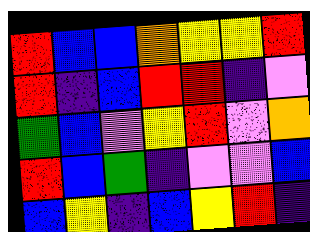[["red", "blue", "blue", "orange", "yellow", "yellow", "red"], ["red", "indigo", "blue", "red", "red", "indigo", "violet"], ["green", "blue", "violet", "yellow", "red", "violet", "orange"], ["red", "blue", "green", "indigo", "violet", "violet", "blue"], ["blue", "yellow", "indigo", "blue", "yellow", "red", "indigo"]]